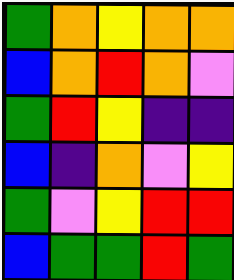[["green", "orange", "yellow", "orange", "orange"], ["blue", "orange", "red", "orange", "violet"], ["green", "red", "yellow", "indigo", "indigo"], ["blue", "indigo", "orange", "violet", "yellow"], ["green", "violet", "yellow", "red", "red"], ["blue", "green", "green", "red", "green"]]